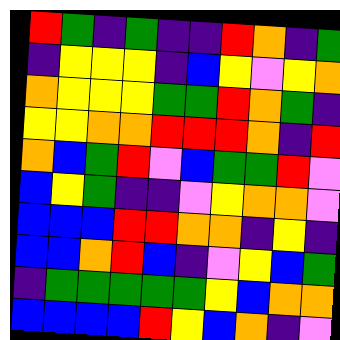[["red", "green", "indigo", "green", "indigo", "indigo", "red", "orange", "indigo", "green"], ["indigo", "yellow", "yellow", "yellow", "indigo", "blue", "yellow", "violet", "yellow", "orange"], ["orange", "yellow", "yellow", "yellow", "green", "green", "red", "orange", "green", "indigo"], ["yellow", "yellow", "orange", "orange", "red", "red", "red", "orange", "indigo", "red"], ["orange", "blue", "green", "red", "violet", "blue", "green", "green", "red", "violet"], ["blue", "yellow", "green", "indigo", "indigo", "violet", "yellow", "orange", "orange", "violet"], ["blue", "blue", "blue", "red", "red", "orange", "orange", "indigo", "yellow", "indigo"], ["blue", "blue", "orange", "red", "blue", "indigo", "violet", "yellow", "blue", "green"], ["indigo", "green", "green", "green", "green", "green", "yellow", "blue", "orange", "orange"], ["blue", "blue", "blue", "blue", "red", "yellow", "blue", "orange", "indigo", "violet"]]